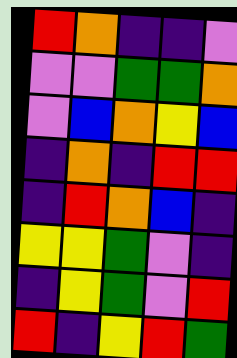[["red", "orange", "indigo", "indigo", "violet"], ["violet", "violet", "green", "green", "orange"], ["violet", "blue", "orange", "yellow", "blue"], ["indigo", "orange", "indigo", "red", "red"], ["indigo", "red", "orange", "blue", "indigo"], ["yellow", "yellow", "green", "violet", "indigo"], ["indigo", "yellow", "green", "violet", "red"], ["red", "indigo", "yellow", "red", "green"]]